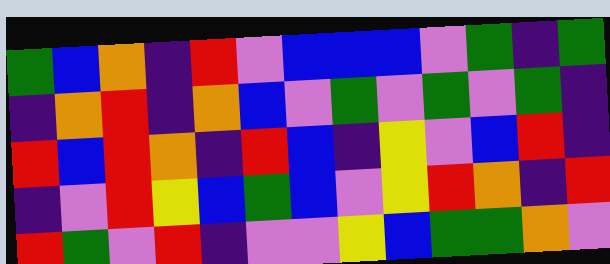[["green", "blue", "orange", "indigo", "red", "violet", "blue", "blue", "blue", "violet", "green", "indigo", "green"], ["indigo", "orange", "red", "indigo", "orange", "blue", "violet", "green", "violet", "green", "violet", "green", "indigo"], ["red", "blue", "red", "orange", "indigo", "red", "blue", "indigo", "yellow", "violet", "blue", "red", "indigo"], ["indigo", "violet", "red", "yellow", "blue", "green", "blue", "violet", "yellow", "red", "orange", "indigo", "red"], ["red", "green", "violet", "red", "indigo", "violet", "violet", "yellow", "blue", "green", "green", "orange", "violet"]]